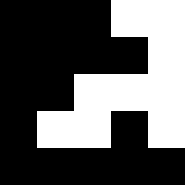[["black", "black", "black", "white", "white"], ["black", "black", "black", "black", "white"], ["black", "black", "white", "white", "white"], ["black", "white", "white", "black", "white"], ["black", "black", "black", "black", "black"]]